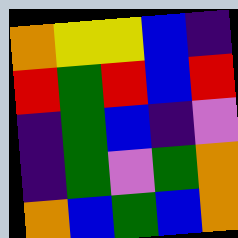[["orange", "yellow", "yellow", "blue", "indigo"], ["red", "green", "red", "blue", "red"], ["indigo", "green", "blue", "indigo", "violet"], ["indigo", "green", "violet", "green", "orange"], ["orange", "blue", "green", "blue", "orange"]]